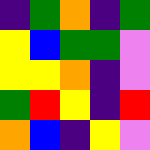[["indigo", "green", "orange", "indigo", "green"], ["yellow", "blue", "green", "green", "violet"], ["yellow", "yellow", "orange", "indigo", "violet"], ["green", "red", "yellow", "indigo", "red"], ["orange", "blue", "indigo", "yellow", "violet"]]